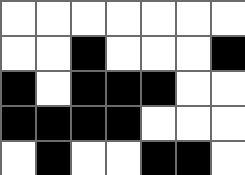[["white", "white", "white", "white", "white", "white", "white"], ["white", "white", "black", "white", "white", "white", "black"], ["black", "white", "black", "black", "black", "white", "white"], ["black", "black", "black", "black", "white", "white", "white"], ["white", "black", "white", "white", "black", "black", "white"]]